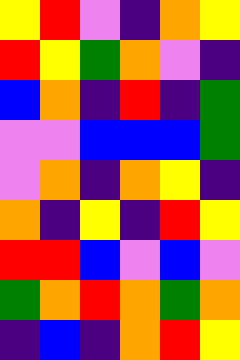[["yellow", "red", "violet", "indigo", "orange", "yellow"], ["red", "yellow", "green", "orange", "violet", "indigo"], ["blue", "orange", "indigo", "red", "indigo", "green"], ["violet", "violet", "blue", "blue", "blue", "green"], ["violet", "orange", "indigo", "orange", "yellow", "indigo"], ["orange", "indigo", "yellow", "indigo", "red", "yellow"], ["red", "red", "blue", "violet", "blue", "violet"], ["green", "orange", "red", "orange", "green", "orange"], ["indigo", "blue", "indigo", "orange", "red", "yellow"]]